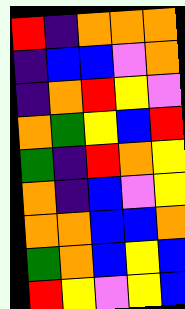[["red", "indigo", "orange", "orange", "orange"], ["indigo", "blue", "blue", "violet", "orange"], ["indigo", "orange", "red", "yellow", "violet"], ["orange", "green", "yellow", "blue", "red"], ["green", "indigo", "red", "orange", "yellow"], ["orange", "indigo", "blue", "violet", "yellow"], ["orange", "orange", "blue", "blue", "orange"], ["green", "orange", "blue", "yellow", "blue"], ["red", "yellow", "violet", "yellow", "blue"]]